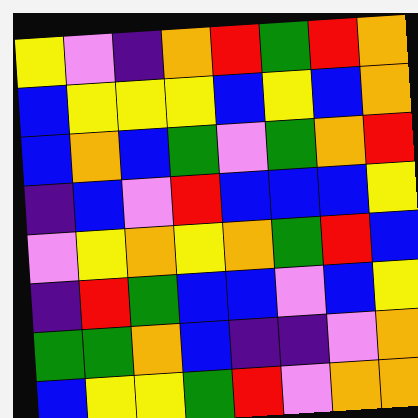[["yellow", "violet", "indigo", "orange", "red", "green", "red", "orange"], ["blue", "yellow", "yellow", "yellow", "blue", "yellow", "blue", "orange"], ["blue", "orange", "blue", "green", "violet", "green", "orange", "red"], ["indigo", "blue", "violet", "red", "blue", "blue", "blue", "yellow"], ["violet", "yellow", "orange", "yellow", "orange", "green", "red", "blue"], ["indigo", "red", "green", "blue", "blue", "violet", "blue", "yellow"], ["green", "green", "orange", "blue", "indigo", "indigo", "violet", "orange"], ["blue", "yellow", "yellow", "green", "red", "violet", "orange", "orange"]]